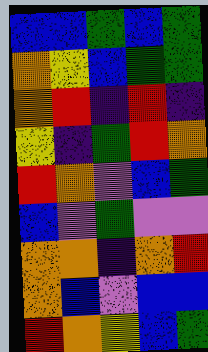[["blue", "blue", "green", "blue", "green"], ["orange", "yellow", "blue", "green", "green"], ["orange", "red", "indigo", "red", "indigo"], ["yellow", "indigo", "green", "red", "orange"], ["red", "orange", "violet", "blue", "green"], ["blue", "violet", "green", "violet", "violet"], ["orange", "orange", "indigo", "orange", "red"], ["orange", "blue", "violet", "blue", "blue"], ["red", "orange", "yellow", "blue", "green"]]